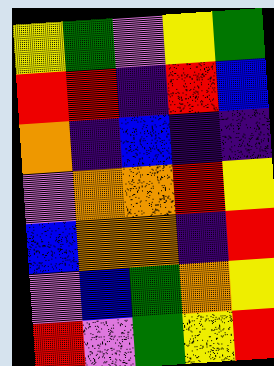[["yellow", "green", "violet", "yellow", "green"], ["red", "red", "indigo", "red", "blue"], ["orange", "indigo", "blue", "indigo", "indigo"], ["violet", "orange", "orange", "red", "yellow"], ["blue", "orange", "orange", "indigo", "red"], ["violet", "blue", "green", "orange", "yellow"], ["red", "violet", "green", "yellow", "red"]]